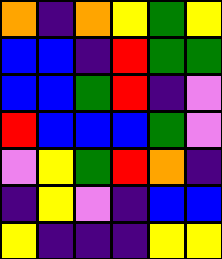[["orange", "indigo", "orange", "yellow", "green", "yellow"], ["blue", "blue", "indigo", "red", "green", "green"], ["blue", "blue", "green", "red", "indigo", "violet"], ["red", "blue", "blue", "blue", "green", "violet"], ["violet", "yellow", "green", "red", "orange", "indigo"], ["indigo", "yellow", "violet", "indigo", "blue", "blue"], ["yellow", "indigo", "indigo", "indigo", "yellow", "yellow"]]